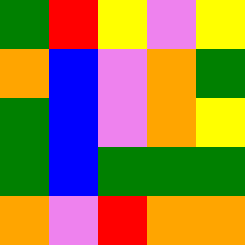[["green", "red", "yellow", "violet", "yellow"], ["orange", "blue", "violet", "orange", "green"], ["green", "blue", "violet", "orange", "yellow"], ["green", "blue", "green", "green", "green"], ["orange", "violet", "red", "orange", "orange"]]